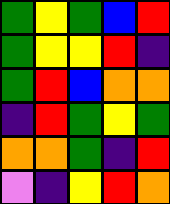[["green", "yellow", "green", "blue", "red"], ["green", "yellow", "yellow", "red", "indigo"], ["green", "red", "blue", "orange", "orange"], ["indigo", "red", "green", "yellow", "green"], ["orange", "orange", "green", "indigo", "red"], ["violet", "indigo", "yellow", "red", "orange"]]